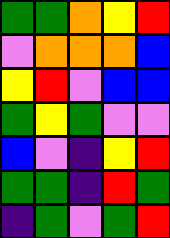[["green", "green", "orange", "yellow", "red"], ["violet", "orange", "orange", "orange", "blue"], ["yellow", "red", "violet", "blue", "blue"], ["green", "yellow", "green", "violet", "violet"], ["blue", "violet", "indigo", "yellow", "red"], ["green", "green", "indigo", "red", "green"], ["indigo", "green", "violet", "green", "red"]]